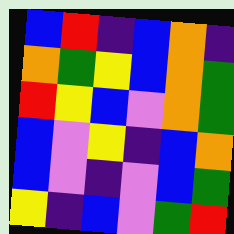[["blue", "red", "indigo", "blue", "orange", "indigo"], ["orange", "green", "yellow", "blue", "orange", "green"], ["red", "yellow", "blue", "violet", "orange", "green"], ["blue", "violet", "yellow", "indigo", "blue", "orange"], ["blue", "violet", "indigo", "violet", "blue", "green"], ["yellow", "indigo", "blue", "violet", "green", "red"]]